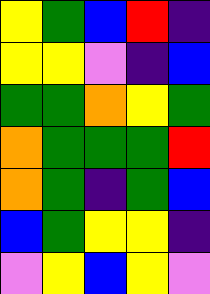[["yellow", "green", "blue", "red", "indigo"], ["yellow", "yellow", "violet", "indigo", "blue"], ["green", "green", "orange", "yellow", "green"], ["orange", "green", "green", "green", "red"], ["orange", "green", "indigo", "green", "blue"], ["blue", "green", "yellow", "yellow", "indigo"], ["violet", "yellow", "blue", "yellow", "violet"]]